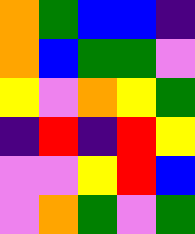[["orange", "green", "blue", "blue", "indigo"], ["orange", "blue", "green", "green", "violet"], ["yellow", "violet", "orange", "yellow", "green"], ["indigo", "red", "indigo", "red", "yellow"], ["violet", "violet", "yellow", "red", "blue"], ["violet", "orange", "green", "violet", "green"]]